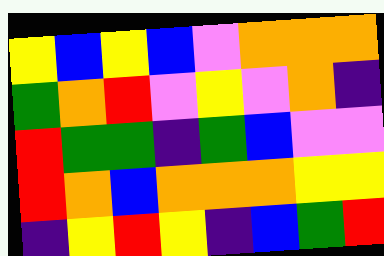[["yellow", "blue", "yellow", "blue", "violet", "orange", "orange", "orange"], ["green", "orange", "red", "violet", "yellow", "violet", "orange", "indigo"], ["red", "green", "green", "indigo", "green", "blue", "violet", "violet"], ["red", "orange", "blue", "orange", "orange", "orange", "yellow", "yellow"], ["indigo", "yellow", "red", "yellow", "indigo", "blue", "green", "red"]]